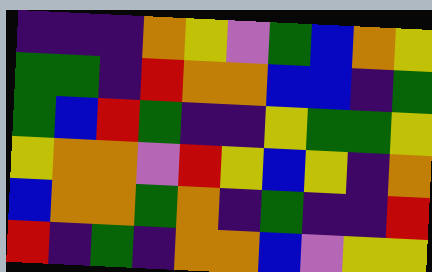[["indigo", "indigo", "indigo", "orange", "yellow", "violet", "green", "blue", "orange", "yellow"], ["green", "green", "indigo", "red", "orange", "orange", "blue", "blue", "indigo", "green"], ["green", "blue", "red", "green", "indigo", "indigo", "yellow", "green", "green", "yellow"], ["yellow", "orange", "orange", "violet", "red", "yellow", "blue", "yellow", "indigo", "orange"], ["blue", "orange", "orange", "green", "orange", "indigo", "green", "indigo", "indigo", "red"], ["red", "indigo", "green", "indigo", "orange", "orange", "blue", "violet", "yellow", "yellow"]]